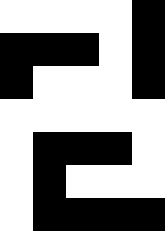[["white", "white", "white", "white", "black"], ["black", "black", "black", "white", "black"], ["black", "white", "white", "white", "black"], ["white", "white", "white", "white", "white"], ["white", "black", "black", "black", "white"], ["white", "black", "white", "white", "white"], ["white", "black", "black", "black", "black"]]